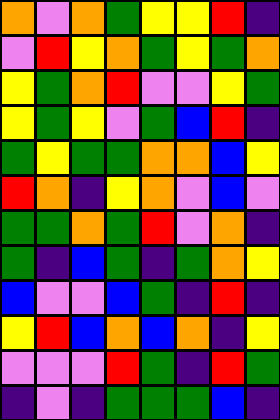[["orange", "violet", "orange", "green", "yellow", "yellow", "red", "indigo"], ["violet", "red", "yellow", "orange", "green", "yellow", "green", "orange"], ["yellow", "green", "orange", "red", "violet", "violet", "yellow", "green"], ["yellow", "green", "yellow", "violet", "green", "blue", "red", "indigo"], ["green", "yellow", "green", "green", "orange", "orange", "blue", "yellow"], ["red", "orange", "indigo", "yellow", "orange", "violet", "blue", "violet"], ["green", "green", "orange", "green", "red", "violet", "orange", "indigo"], ["green", "indigo", "blue", "green", "indigo", "green", "orange", "yellow"], ["blue", "violet", "violet", "blue", "green", "indigo", "red", "indigo"], ["yellow", "red", "blue", "orange", "blue", "orange", "indigo", "yellow"], ["violet", "violet", "violet", "red", "green", "indigo", "red", "green"], ["indigo", "violet", "indigo", "green", "green", "green", "blue", "indigo"]]